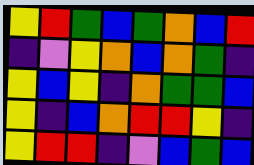[["yellow", "red", "green", "blue", "green", "orange", "blue", "red"], ["indigo", "violet", "yellow", "orange", "blue", "orange", "green", "indigo"], ["yellow", "blue", "yellow", "indigo", "orange", "green", "green", "blue"], ["yellow", "indigo", "blue", "orange", "red", "red", "yellow", "indigo"], ["yellow", "red", "red", "indigo", "violet", "blue", "green", "blue"]]